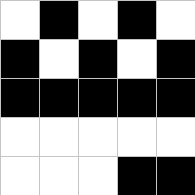[["white", "black", "white", "black", "white"], ["black", "white", "black", "white", "black"], ["black", "black", "black", "black", "black"], ["white", "white", "white", "white", "white"], ["white", "white", "white", "black", "black"]]